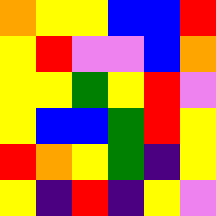[["orange", "yellow", "yellow", "blue", "blue", "red"], ["yellow", "red", "violet", "violet", "blue", "orange"], ["yellow", "yellow", "green", "yellow", "red", "violet"], ["yellow", "blue", "blue", "green", "red", "yellow"], ["red", "orange", "yellow", "green", "indigo", "yellow"], ["yellow", "indigo", "red", "indigo", "yellow", "violet"]]